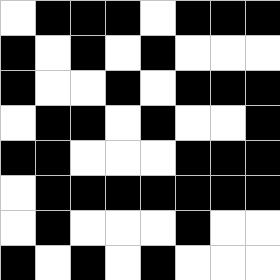[["white", "black", "black", "black", "white", "black", "black", "black"], ["black", "white", "black", "white", "black", "white", "white", "white"], ["black", "white", "white", "black", "white", "black", "black", "black"], ["white", "black", "black", "white", "black", "white", "white", "black"], ["black", "black", "white", "white", "white", "black", "black", "black"], ["white", "black", "black", "black", "black", "black", "black", "black"], ["white", "black", "white", "white", "white", "black", "white", "white"], ["black", "white", "black", "white", "black", "white", "white", "white"]]